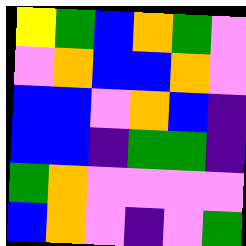[["yellow", "green", "blue", "orange", "green", "violet"], ["violet", "orange", "blue", "blue", "orange", "violet"], ["blue", "blue", "violet", "orange", "blue", "indigo"], ["blue", "blue", "indigo", "green", "green", "indigo"], ["green", "orange", "violet", "violet", "violet", "violet"], ["blue", "orange", "violet", "indigo", "violet", "green"]]